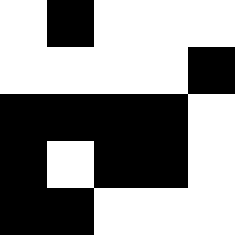[["white", "black", "white", "white", "white"], ["white", "white", "white", "white", "black"], ["black", "black", "black", "black", "white"], ["black", "white", "black", "black", "white"], ["black", "black", "white", "white", "white"]]